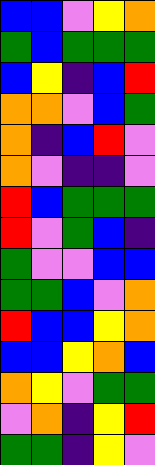[["blue", "blue", "violet", "yellow", "orange"], ["green", "blue", "green", "green", "green"], ["blue", "yellow", "indigo", "blue", "red"], ["orange", "orange", "violet", "blue", "green"], ["orange", "indigo", "blue", "red", "violet"], ["orange", "violet", "indigo", "indigo", "violet"], ["red", "blue", "green", "green", "green"], ["red", "violet", "green", "blue", "indigo"], ["green", "violet", "violet", "blue", "blue"], ["green", "green", "blue", "violet", "orange"], ["red", "blue", "blue", "yellow", "orange"], ["blue", "blue", "yellow", "orange", "blue"], ["orange", "yellow", "violet", "green", "green"], ["violet", "orange", "indigo", "yellow", "red"], ["green", "green", "indigo", "yellow", "violet"]]